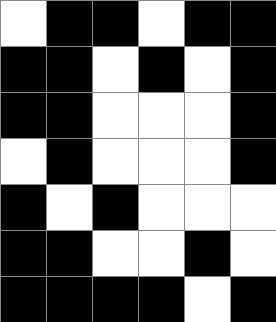[["white", "black", "black", "white", "black", "black"], ["black", "black", "white", "black", "white", "black"], ["black", "black", "white", "white", "white", "black"], ["white", "black", "white", "white", "white", "black"], ["black", "white", "black", "white", "white", "white"], ["black", "black", "white", "white", "black", "white"], ["black", "black", "black", "black", "white", "black"]]